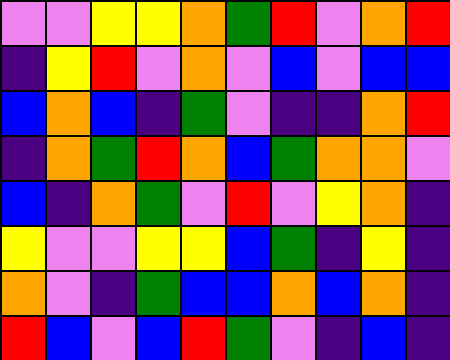[["violet", "violet", "yellow", "yellow", "orange", "green", "red", "violet", "orange", "red"], ["indigo", "yellow", "red", "violet", "orange", "violet", "blue", "violet", "blue", "blue"], ["blue", "orange", "blue", "indigo", "green", "violet", "indigo", "indigo", "orange", "red"], ["indigo", "orange", "green", "red", "orange", "blue", "green", "orange", "orange", "violet"], ["blue", "indigo", "orange", "green", "violet", "red", "violet", "yellow", "orange", "indigo"], ["yellow", "violet", "violet", "yellow", "yellow", "blue", "green", "indigo", "yellow", "indigo"], ["orange", "violet", "indigo", "green", "blue", "blue", "orange", "blue", "orange", "indigo"], ["red", "blue", "violet", "blue", "red", "green", "violet", "indigo", "blue", "indigo"]]